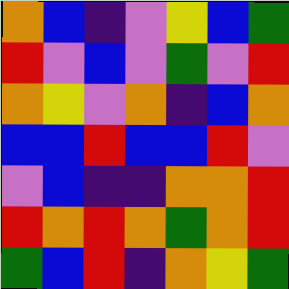[["orange", "blue", "indigo", "violet", "yellow", "blue", "green"], ["red", "violet", "blue", "violet", "green", "violet", "red"], ["orange", "yellow", "violet", "orange", "indigo", "blue", "orange"], ["blue", "blue", "red", "blue", "blue", "red", "violet"], ["violet", "blue", "indigo", "indigo", "orange", "orange", "red"], ["red", "orange", "red", "orange", "green", "orange", "red"], ["green", "blue", "red", "indigo", "orange", "yellow", "green"]]